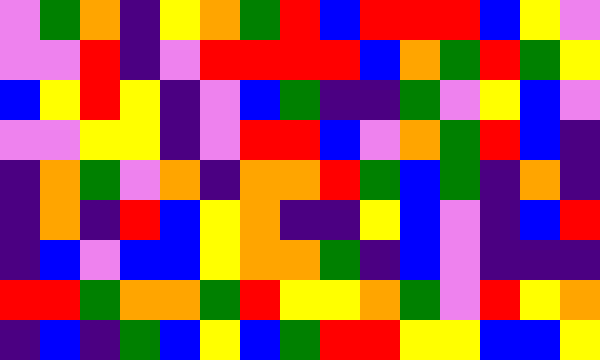[["violet", "green", "orange", "indigo", "yellow", "orange", "green", "red", "blue", "red", "red", "red", "blue", "yellow", "violet"], ["violet", "violet", "red", "indigo", "violet", "red", "red", "red", "red", "blue", "orange", "green", "red", "green", "yellow"], ["blue", "yellow", "red", "yellow", "indigo", "violet", "blue", "green", "indigo", "indigo", "green", "violet", "yellow", "blue", "violet"], ["violet", "violet", "yellow", "yellow", "indigo", "violet", "red", "red", "blue", "violet", "orange", "green", "red", "blue", "indigo"], ["indigo", "orange", "green", "violet", "orange", "indigo", "orange", "orange", "red", "green", "blue", "green", "indigo", "orange", "indigo"], ["indigo", "orange", "indigo", "red", "blue", "yellow", "orange", "indigo", "indigo", "yellow", "blue", "violet", "indigo", "blue", "red"], ["indigo", "blue", "violet", "blue", "blue", "yellow", "orange", "orange", "green", "indigo", "blue", "violet", "indigo", "indigo", "indigo"], ["red", "red", "green", "orange", "orange", "green", "red", "yellow", "yellow", "orange", "green", "violet", "red", "yellow", "orange"], ["indigo", "blue", "indigo", "green", "blue", "yellow", "blue", "green", "red", "red", "yellow", "yellow", "blue", "blue", "yellow"]]